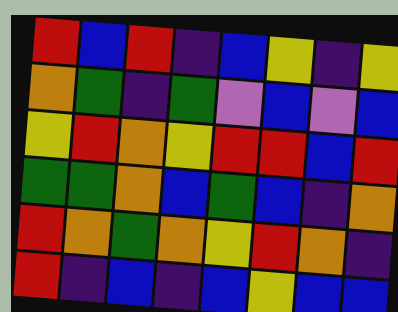[["red", "blue", "red", "indigo", "blue", "yellow", "indigo", "yellow"], ["orange", "green", "indigo", "green", "violet", "blue", "violet", "blue"], ["yellow", "red", "orange", "yellow", "red", "red", "blue", "red"], ["green", "green", "orange", "blue", "green", "blue", "indigo", "orange"], ["red", "orange", "green", "orange", "yellow", "red", "orange", "indigo"], ["red", "indigo", "blue", "indigo", "blue", "yellow", "blue", "blue"]]